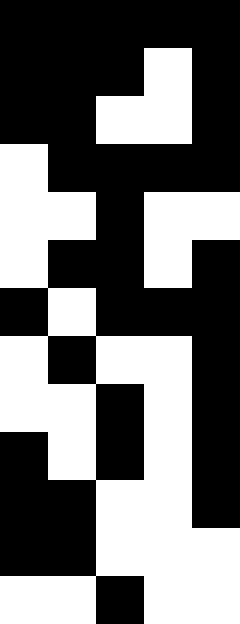[["black", "black", "black", "black", "black"], ["black", "black", "black", "white", "black"], ["black", "black", "white", "white", "black"], ["white", "black", "black", "black", "black"], ["white", "white", "black", "white", "white"], ["white", "black", "black", "white", "black"], ["black", "white", "black", "black", "black"], ["white", "black", "white", "white", "black"], ["white", "white", "black", "white", "black"], ["black", "white", "black", "white", "black"], ["black", "black", "white", "white", "black"], ["black", "black", "white", "white", "white"], ["white", "white", "black", "white", "white"]]